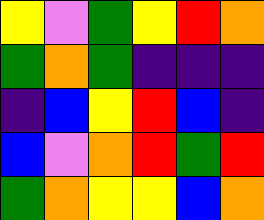[["yellow", "violet", "green", "yellow", "red", "orange"], ["green", "orange", "green", "indigo", "indigo", "indigo"], ["indigo", "blue", "yellow", "red", "blue", "indigo"], ["blue", "violet", "orange", "red", "green", "red"], ["green", "orange", "yellow", "yellow", "blue", "orange"]]